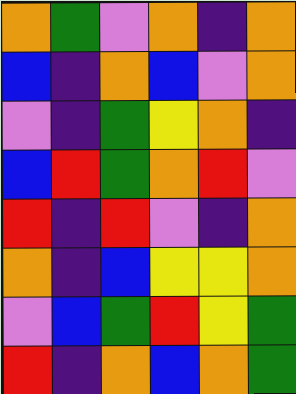[["orange", "green", "violet", "orange", "indigo", "orange"], ["blue", "indigo", "orange", "blue", "violet", "orange"], ["violet", "indigo", "green", "yellow", "orange", "indigo"], ["blue", "red", "green", "orange", "red", "violet"], ["red", "indigo", "red", "violet", "indigo", "orange"], ["orange", "indigo", "blue", "yellow", "yellow", "orange"], ["violet", "blue", "green", "red", "yellow", "green"], ["red", "indigo", "orange", "blue", "orange", "green"]]